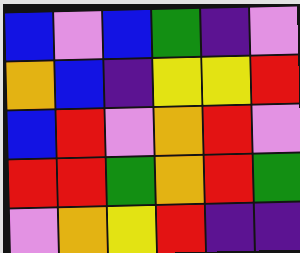[["blue", "violet", "blue", "green", "indigo", "violet"], ["orange", "blue", "indigo", "yellow", "yellow", "red"], ["blue", "red", "violet", "orange", "red", "violet"], ["red", "red", "green", "orange", "red", "green"], ["violet", "orange", "yellow", "red", "indigo", "indigo"]]